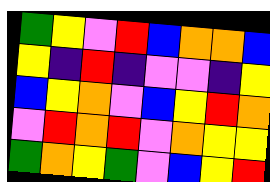[["green", "yellow", "violet", "red", "blue", "orange", "orange", "blue"], ["yellow", "indigo", "red", "indigo", "violet", "violet", "indigo", "yellow"], ["blue", "yellow", "orange", "violet", "blue", "yellow", "red", "orange"], ["violet", "red", "orange", "red", "violet", "orange", "yellow", "yellow"], ["green", "orange", "yellow", "green", "violet", "blue", "yellow", "red"]]